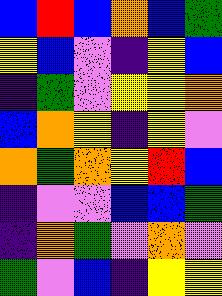[["blue", "red", "blue", "orange", "blue", "green"], ["yellow", "blue", "violet", "indigo", "yellow", "blue"], ["indigo", "green", "violet", "yellow", "yellow", "orange"], ["blue", "orange", "yellow", "indigo", "yellow", "violet"], ["orange", "green", "orange", "yellow", "red", "blue"], ["indigo", "violet", "violet", "blue", "blue", "green"], ["indigo", "orange", "green", "violet", "orange", "violet"], ["green", "violet", "blue", "indigo", "yellow", "yellow"]]